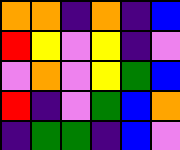[["orange", "orange", "indigo", "orange", "indigo", "blue"], ["red", "yellow", "violet", "yellow", "indigo", "violet"], ["violet", "orange", "violet", "yellow", "green", "blue"], ["red", "indigo", "violet", "green", "blue", "orange"], ["indigo", "green", "green", "indigo", "blue", "violet"]]